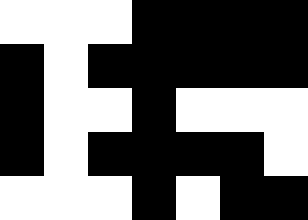[["white", "white", "white", "black", "black", "black", "black"], ["black", "white", "black", "black", "black", "black", "black"], ["black", "white", "white", "black", "white", "white", "white"], ["black", "white", "black", "black", "black", "black", "white"], ["white", "white", "white", "black", "white", "black", "black"]]